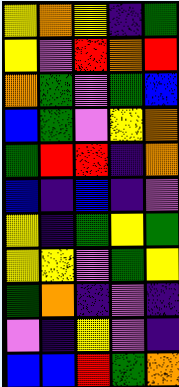[["yellow", "orange", "yellow", "indigo", "green"], ["yellow", "violet", "red", "orange", "red"], ["orange", "green", "violet", "green", "blue"], ["blue", "green", "violet", "yellow", "orange"], ["green", "red", "red", "indigo", "orange"], ["blue", "indigo", "blue", "indigo", "violet"], ["yellow", "indigo", "green", "yellow", "green"], ["yellow", "yellow", "violet", "green", "yellow"], ["green", "orange", "indigo", "violet", "indigo"], ["violet", "indigo", "yellow", "violet", "indigo"], ["blue", "blue", "red", "green", "orange"]]